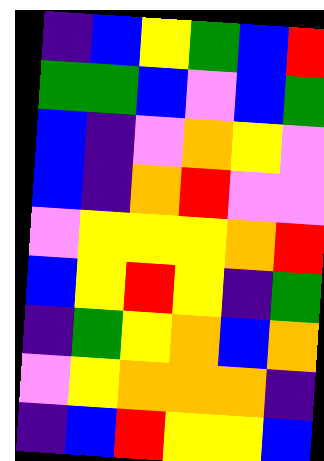[["indigo", "blue", "yellow", "green", "blue", "red"], ["green", "green", "blue", "violet", "blue", "green"], ["blue", "indigo", "violet", "orange", "yellow", "violet"], ["blue", "indigo", "orange", "red", "violet", "violet"], ["violet", "yellow", "yellow", "yellow", "orange", "red"], ["blue", "yellow", "red", "yellow", "indigo", "green"], ["indigo", "green", "yellow", "orange", "blue", "orange"], ["violet", "yellow", "orange", "orange", "orange", "indigo"], ["indigo", "blue", "red", "yellow", "yellow", "blue"]]